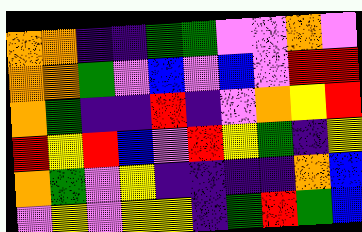[["orange", "orange", "indigo", "indigo", "green", "green", "violet", "violet", "orange", "violet"], ["orange", "orange", "green", "violet", "blue", "violet", "blue", "violet", "red", "red"], ["orange", "green", "indigo", "indigo", "red", "indigo", "violet", "orange", "yellow", "red"], ["red", "yellow", "red", "blue", "violet", "red", "yellow", "green", "indigo", "yellow"], ["orange", "green", "violet", "yellow", "indigo", "indigo", "indigo", "indigo", "orange", "blue"], ["violet", "yellow", "violet", "yellow", "yellow", "indigo", "green", "red", "green", "blue"]]